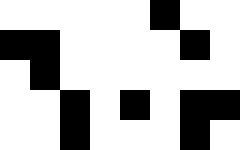[["white", "white", "white", "white", "white", "black", "white", "white"], ["black", "black", "white", "white", "white", "white", "black", "white"], ["white", "black", "white", "white", "white", "white", "white", "white"], ["white", "white", "black", "white", "black", "white", "black", "black"], ["white", "white", "black", "white", "white", "white", "black", "white"]]